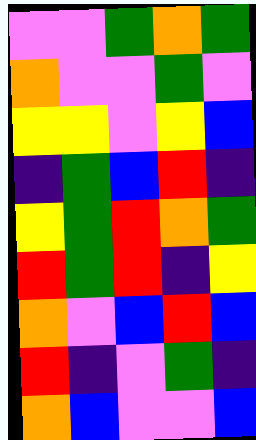[["violet", "violet", "green", "orange", "green"], ["orange", "violet", "violet", "green", "violet"], ["yellow", "yellow", "violet", "yellow", "blue"], ["indigo", "green", "blue", "red", "indigo"], ["yellow", "green", "red", "orange", "green"], ["red", "green", "red", "indigo", "yellow"], ["orange", "violet", "blue", "red", "blue"], ["red", "indigo", "violet", "green", "indigo"], ["orange", "blue", "violet", "violet", "blue"]]